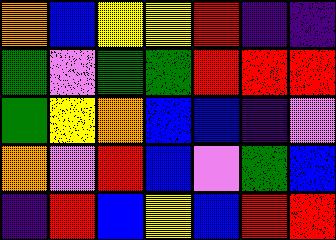[["orange", "blue", "yellow", "yellow", "red", "indigo", "indigo"], ["green", "violet", "green", "green", "red", "red", "red"], ["green", "yellow", "orange", "blue", "blue", "indigo", "violet"], ["orange", "violet", "red", "blue", "violet", "green", "blue"], ["indigo", "red", "blue", "yellow", "blue", "red", "red"]]